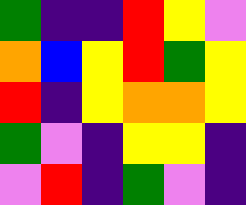[["green", "indigo", "indigo", "red", "yellow", "violet"], ["orange", "blue", "yellow", "red", "green", "yellow"], ["red", "indigo", "yellow", "orange", "orange", "yellow"], ["green", "violet", "indigo", "yellow", "yellow", "indigo"], ["violet", "red", "indigo", "green", "violet", "indigo"]]